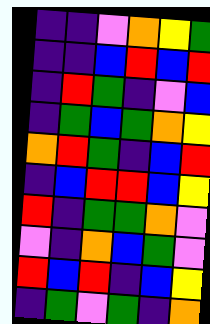[["indigo", "indigo", "violet", "orange", "yellow", "green"], ["indigo", "indigo", "blue", "red", "blue", "red"], ["indigo", "red", "green", "indigo", "violet", "blue"], ["indigo", "green", "blue", "green", "orange", "yellow"], ["orange", "red", "green", "indigo", "blue", "red"], ["indigo", "blue", "red", "red", "blue", "yellow"], ["red", "indigo", "green", "green", "orange", "violet"], ["violet", "indigo", "orange", "blue", "green", "violet"], ["red", "blue", "red", "indigo", "blue", "yellow"], ["indigo", "green", "violet", "green", "indigo", "orange"]]